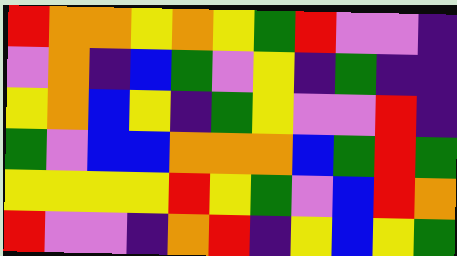[["red", "orange", "orange", "yellow", "orange", "yellow", "green", "red", "violet", "violet", "indigo"], ["violet", "orange", "indigo", "blue", "green", "violet", "yellow", "indigo", "green", "indigo", "indigo"], ["yellow", "orange", "blue", "yellow", "indigo", "green", "yellow", "violet", "violet", "red", "indigo"], ["green", "violet", "blue", "blue", "orange", "orange", "orange", "blue", "green", "red", "green"], ["yellow", "yellow", "yellow", "yellow", "red", "yellow", "green", "violet", "blue", "red", "orange"], ["red", "violet", "violet", "indigo", "orange", "red", "indigo", "yellow", "blue", "yellow", "green"]]